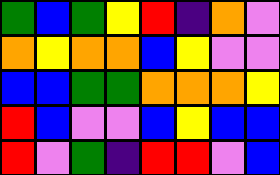[["green", "blue", "green", "yellow", "red", "indigo", "orange", "violet"], ["orange", "yellow", "orange", "orange", "blue", "yellow", "violet", "violet"], ["blue", "blue", "green", "green", "orange", "orange", "orange", "yellow"], ["red", "blue", "violet", "violet", "blue", "yellow", "blue", "blue"], ["red", "violet", "green", "indigo", "red", "red", "violet", "blue"]]